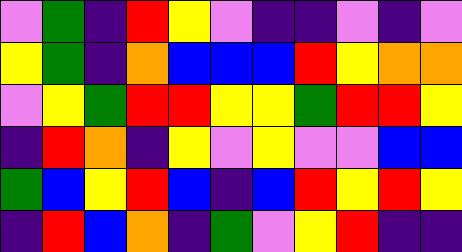[["violet", "green", "indigo", "red", "yellow", "violet", "indigo", "indigo", "violet", "indigo", "violet"], ["yellow", "green", "indigo", "orange", "blue", "blue", "blue", "red", "yellow", "orange", "orange"], ["violet", "yellow", "green", "red", "red", "yellow", "yellow", "green", "red", "red", "yellow"], ["indigo", "red", "orange", "indigo", "yellow", "violet", "yellow", "violet", "violet", "blue", "blue"], ["green", "blue", "yellow", "red", "blue", "indigo", "blue", "red", "yellow", "red", "yellow"], ["indigo", "red", "blue", "orange", "indigo", "green", "violet", "yellow", "red", "indigo", "indigo"]]